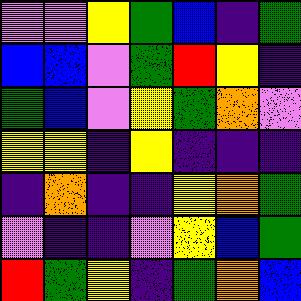[["violet", "violet", "yellow", "green", "blue", "indigo", "green"], ["blue", "blue", "violet", "green", "red", "yellow", "indigo"], ["green", "blue", "violet", "yellow", "green", "orange", "violet"], ["yellow", "yellow", "indigo", "yellow", "indigo", "indigo", "indigo"], ["indigo", "orange", "indigo", "indigo", "yellow", "orange", "green"], ["violet", "indigo", "indigo", "violet", "yellow", "blue", "green"], ["red", "green", "yellow", "indigo", "green", "orange", "blue"]]